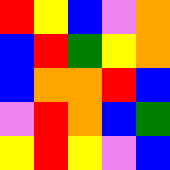[["red", "yellow", "blue", "violet", "orange"], ["blue", "red", "green", "yellow", "orange"], ["blue", "orange", "orange", "red", "blue"], ["violet", "red", "orange", "blue", "green"], ["yellow", "red", "yellow", "violet", "blue"]]